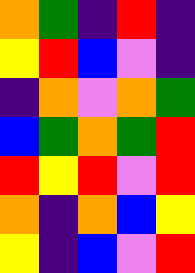[["orange", "green", "indigo", "red", "indigo"], ["yellow", "red", "blue", "violet", "indigo"], ["indigo", "orange", "violet", "orange", "green"], ["blue", "green", "orange", "green", "red"], ["red", "yellow", "red", "violet", "red"], ["orange", "indigo", "orange", "blue", "yellow"], ["yellow", "indigo", "blue", "violet", "red"]]